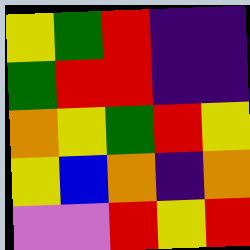[["yellow", "green", "red", "indigo", "indigo"], ["green", "red", "red", "indigo", "indigo"], ["orange", "yellow", "green", "red", "yellow"], ["yellow", "blue", "orange", "indigo", "orange"], ["violet", "violet", "red", "yellow", "red"]]